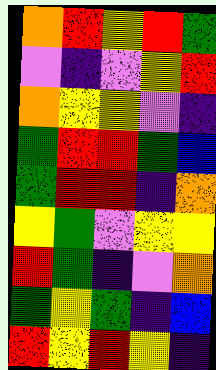[["orange", "red", "yellow", "red", "green"], ["violet", "indigo", "violet", "yellow", "red"], ["orange", "yellow", "yellow", "violet", "indigo"], ["green", "red", "red", "green", "blue"], ["green", "red", "red", "indigo", "orange"], ["yellow", "green", "violet", "yellow", "yellow"], ["red", "green", "indigo", "violet", "orange"], ["green", "yellow", "green", "indigo", "blue"], ["red", "yellow", "red", "yellow", "indigo"]]